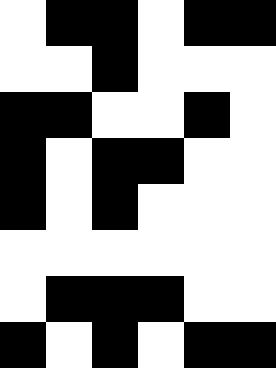[["white", "black", "black", "white", "black", "black"], ["white", "white", "black", "white", "white", "white"], ["black", "black", "white", "white", "black", "white"], ["black", "white", "black", "black", "white", "white"], ["black", "white", "black", "white", "white", "white"], ["white", "white", "white", "white", "white", "white"], ["white", "black", "black", "black", "white", "white"], ["black", "white", "black", "white", "black", "black"]]